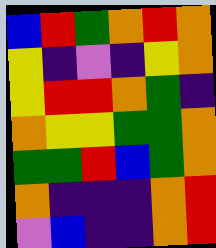[["blue", "red", "green", "orange", "red", "orange"], ["yellow", "indigo", "violet", "indigo", "yellow", "orange"], ["yellow", "red", "red", "orange", "green", "indigo"], ["orange", "yellow", "yellow", "green", "green", "orange"], ["green", "green", "red", "blue", "green", "orange"], ["orange", "indigo", "indigo", "indigo", "orange", "red"], ["violet", "blue", "indigo", "indigo", "orange", "red"]]